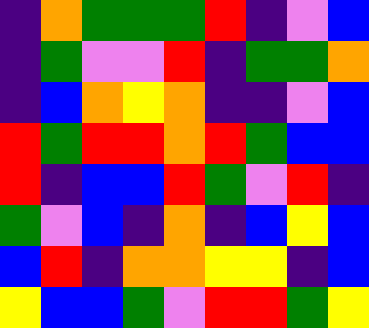[["indigo", "orange", "green", "green", "green", "red", "indigo", "violet", "blue"], ["indigo", "green", "violet", "violet", "red", "indigo", "green", "green", "orange"], ["indigo", "blue", "orange", "yellow", "orange", "indigo", "indigo", "violet", "blue"], ["red", "green", "red", "red", "orange", "red", "green", "blue", "blue"], ["red", "indigo", "blue", "blue", "red", "green", "violet", "red", "indigo"], ["green", "violet", "blue", "indigo", "orange", "indigo", "blue", "yellow", "blue"], ["blue", "red", "indigo", "orange", "orange", "yellow", "yellow", "indigo", "blue"], ["yellow", "blue", "blue", "green", "violet", "red", "red", "green", "yellow"]]